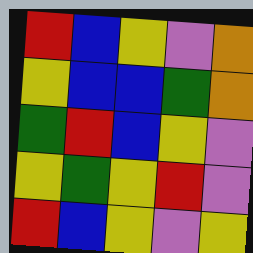[["red", "blue", "yellow", "violet", "orange"], ["yellow", "blue", "blue", "green", "orange"], ["green", "red", "blue", "yellow", "violet"], ["yellow", "green", "yellow", "red", "violet"], ["red", "blue", "yellow", "violet", "yellow"]]